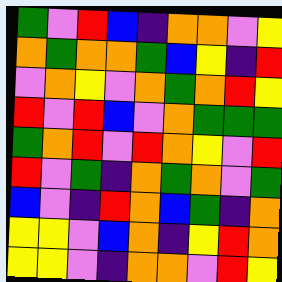[["green", "violet", "red", "blue", "indigo", "orange", "orange", "violet", "yellow"], ["orange", "green", "orange", "orange", "green", "blue", "yellow", "indigo", "red"], ["violet", "orange", "yellow", "violet", "orange", "green", "orange", "red", "yellow"], ["red", "violet", "red", "blue", "violet", "orange", "green", "green", "green"], ["green", "orange", "red", "violet", "red", "orange", "yellow", "violet", "red"], ["red", "violet", "green", "indigo", "orange", "green", "orange", "violet", "green"], ["blue", "violet", "indigo", "red", "orange", "blue", "green", "indigo", "orange"], ["yellow", "yellow", "violet", "blue", "orange", "indigo", "yellow", "red", "orange"], ["yellow", "yellow", "violet", "indigo", "orange", "orange", "violet", "red", "yellow"]]